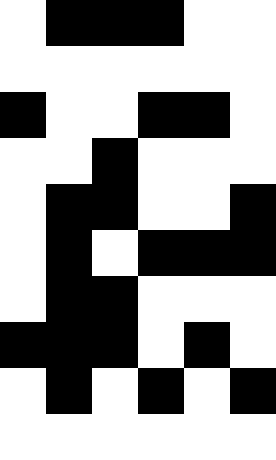[["white", "black", "black", "black", "white", "white"], ["white", "white", "white", "white", "white", "white"], ["black", "white", "white", "black", "black", "white"], ["white", "white", "black", "white", "white", "white"], ["white", "black", "black", "white", "white", "black"], ["white", "black", "white", "black", "black", "black"], ["white", "black", "black", "white", "white", "white"], ["black", "black", "black", "white", "black", "white"], ["white", "black", "white", "black", "white", "black"], ["white", "white", "white", "white", "white", "white"]]